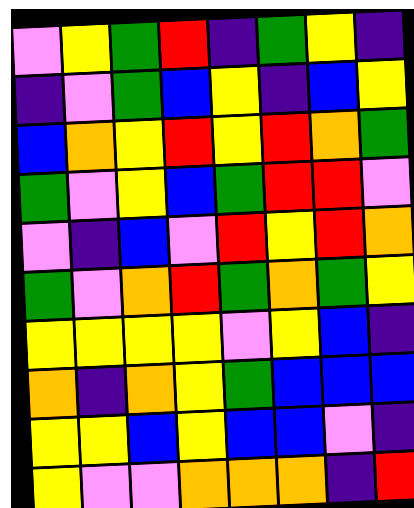[["violet", "yellow", "green", "red", "indigo", "green", "yellow", "indigo"], ["indigo", "violet", "green", "blue", "yellow", "indigo", "blue", "yellow"], ["blue", "orange", "yellow", "red", "yellow", "red", "orange", "green"], ["green", "violet", "yellow", "blue", "green", "red", "red", "violet"], ["violet", "indigo", "blue", "violet", "red", "yellow", "red", "orange"], ["green", "violet", "orange", "red", "green", "orange", "green", "yellow"], ["yellow", "yellow", "yellow", "yellow", "violet", "yellow", "blue", "indigo"], ["orange", "indigo", "orange", "yellow", "green", "blue", "blue", "blue"], ["yellow", "yellow", "blue", "yellow", "blue", "blue", "violet", "indigo"], ["yellow", "violet", "violet", "orange", "orange", "orange", "indigo", "red"]]